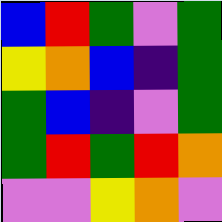[["blue", "red", "green", "violet", "green"], ["yellow", "orange", "blue", "indigo", "green"], ["green", "blue", "indigo", "violet", "green"], ["green", "red", "green", "red", "orange"], ["violet", "violet", "yellow", "orange", "violet"]]